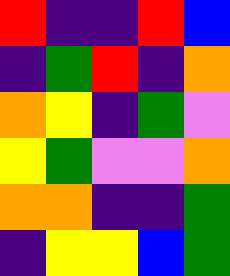[["red", "indigo", "indigo", "red", "blue"], ["indigo", "green", "red", "indigo", "orange"], ["orange", "yellow", "indigo", "green", "violet"], ["yellow", "green", "violet", "violet", "orange"], ["orange", "orange", "indigo", "indigo", "green"], ["indigo", "yellow", "yellow", "blue", "green"]]